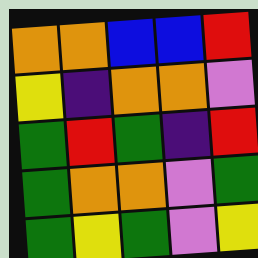[["orange", "orange", "blue", "blue", "red"], ["yellow", "indigo", "orange", "orange", "violet"], ["green", "red", "green", "indigo", "red"], ["green", "orange", "orange", "violet", "green"], ["green", "yellow", "green", "violet", "yellow"]]